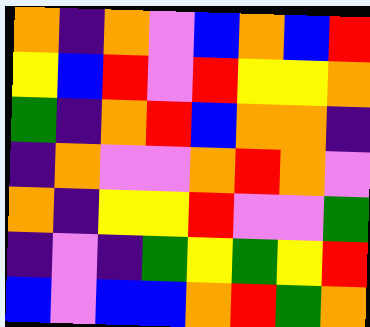[["orange", "indigo", "orange", "violet", "blue", "orange", "blue", "red"], ["yellow", "blue", "red", "violet", "red", "yellow", "yellow", "orange"], ["green", "indigo", "orange", "red", "blue", "orange", "orange", "indigo"], ["indigo", "orange", "violet", "violet", "orange", "red", "orange", "violet"], ["orange", "indigo", "yellow", "yellow", "red", "violet", "violet", "green"], ["indigo", "violet", "indigo", "green", "yellow", "green", "yellow", "red"], ["blue", "violet", "blue", "blue", "orange", "red", "green", "orange"]]